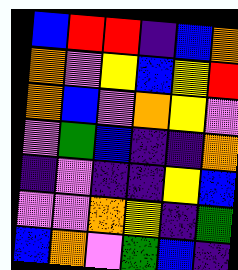[["blue", "red", "red", "indigo", "blue", "orange"], ["orange", "violet", "yellow", "blue", "yellow", "red"], ["orange", "blue", "violet", "orange", "yellow", "violet"], ["violet", "green", "blue", "indigo", "indigo", "orange"], ["indigo", "violet", "indigo", "indigo", "yellow", "blue"], ["violet", "violet", "orange", "yellow", "indigo", "green"], ["blue", "orange", "violet", "green", "blue", "indigo"]]